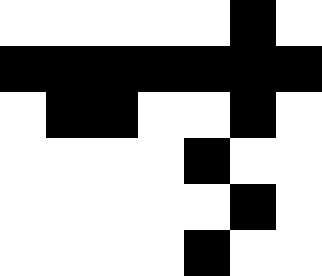[["white", "white", "white", "white", "white", "black", "white"], ["black", "black", "black", "black", "black", "black", "black"], ["white", "black", "black", "white", "white", "black", "white"], ["white", "white", "white", "white", "black", "white", "white"], ["white", "white", "white", "white", "white", "black", "white"], ["white", "white", "white", "white", "black", "white", "white"]]